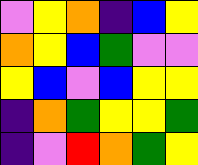[["violet", "yellow", "orange", "indigo", "blue", "yellow"], ["orange", "yellow", "blue", "green", "violet", "violet"], ["yellow", "blue", "violet", "blue", "yellow", "yellow"], ["indigo", "orange", "green", "yellow", "yellow", "green"], ["indigo", "violet", "red", "orange", "green", "yellow"]]